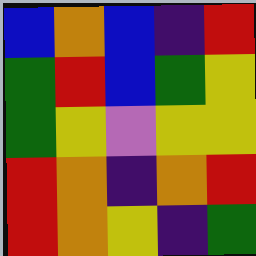[["blue", "orange", "blue", "indigo", "red"], ["green", "red", "blue", "green", "yellow"], ["green", "yellow", "violet", "yellow", "yellow"], ["red", "orange", "indigo", "orange", "red"], ["red", "orange", "yellow", "indigo", "green"]]